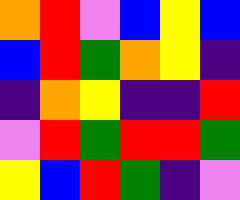[["orange", "red", "violet", "blue", "yellow", "blue"], ["blue", "red", "green", "orange", "yellow", "indigo"], ["indigo", "orange", "yellow", "indigo", "indigo", "red"], ["violet", "red", "green", "red", "red", "green"], ["yellow", "blue", "red", "green", "indigo", "violet"]]